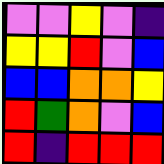[["violet", "violet", "yellow", "violet", "indigo"], ["yellow", "yellow", "red", "violet", "blue"], ["blue", "blue", "orange", "orange", "yellow"], ["red", "green", "orange", "violet", "blue"], ["red", "indigo", "red", "red", "red"]]